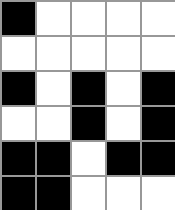[["black", "white", "white", "white", "white"], ["white", "white", "white", "white", "white"], ["black", "white", "black", "white", "black"], ["white", "white", "black", "white", "black"], ["black", "black", "white", "black", "black"], ["black", "black", "white", "white", "white"]]